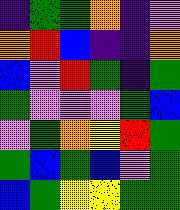[["indigo", "green", "green", "orange", "indigo", "violet"], ["orange", "red", "blue", "indigo", "indigo", "orange"], ["blue", "violet", "red", "green", "indigo", "green"], ["green", "violet", "violet", "violet", "green", "blue"], ["violet", "green", "orange", "yellow", "red", "green"], ["green", "blue", "green", "blue", "violet", "green"], ["blue", "green", "yellow", "yellow", "green", "green"]]